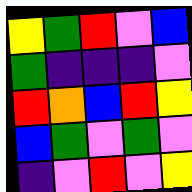[["yellow", "green", "red", "violet", "blue"], ["green", "indigo", "indigo", "indigo", "violet"], ["red", "orange", "blue", "red", "yellow"], ["blue", "green", "violet", "green", "violet"], ["indigo", "violet", "red", "violet", "yellow"]]